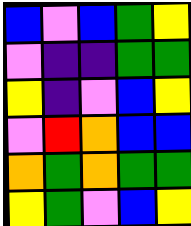[["blue", "violet", "blue", "green", "yellow"], ["violet", "indigo", "indigo", "green", "green"], ["yellow", "indigo", "violet", "blue", "yellow"], ["violet", "red", "orange", "blue", "blue"], ["orange", "green", "orange", "green", "green"], ["yellow", "green", "violet", "blue", "yellow"]]